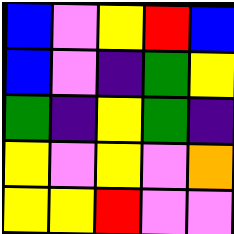[["blue", "violet", "yellow", "red", "blue"], ["blue", "violet", "indigo", "green", "yellow"], ["green", "indigo", "yellow", "green", "indigo"], ["yellow", "violet", "yellow", "violet", "orange"], ["yellow", "yellow", "red", "violet", "violet"]]